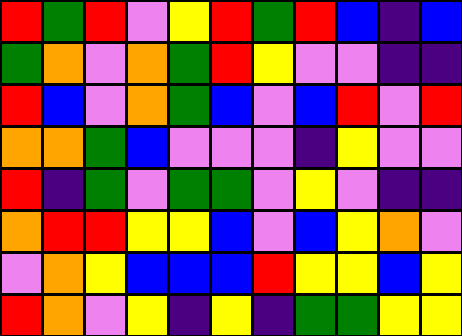[["red", "green", "red", "violet", "yellow", "red", "green", "red", "blue", "indigo", "blue"], ["green", "orange", "violet", "orange", "green", "red", "yellow", "violet", "violet", "indigo", "indigo"], ["red", "blue", "violet", "orange", "green", "blue", "violet", "blue", "red", "violet", "red"], ["orange", "orange", "green", "blue", "violet", "violet", "violet", "indigo", "yellow", "violet", "violet"], ["red", "indigo", "green", "violet", "green", "green", "violet", "yellow", "violet", "indigo", "indigo"], ["orange", "red", "red", "yellow", "yellow", "blue", "violet", "blue", "yellow", "orange", "violet"], ["violet", "orange", "yellow", "blue", "blue", "blue", "red", "yellow", "yellow", "blue", "yellow"], ["red", "orange", "violet", "yellow", "indigo", "yellow", "indigo", "green", "green", "yellow", "yellow"]]